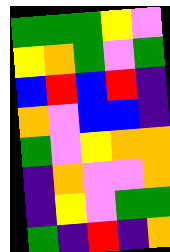[["green", "green", "green", "yellow", "violet"], ["yellow", "orange", "green", "violet", "green"], ["blue", "red", "blue", "red", "indigo"], ["orange", "violet", "blue", "blue", "indigo"], ["green", "violet", "yellow", "orange", "orange"], ["indigo", "orange", "violet", "violet", "orange"], ["indigo", "yellow", "violet", "green", "green"], ["green", "indigo", "red", "indigo", "orange"]]